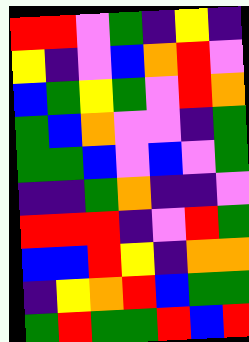[["red", "red", "violet", "green", "indigo", "yellow", "indigo"], ["yellow", "indigo", "violet", "blue", "orange", "red", "violet"], ["blue", "green", "yellow", "green", "violet", "red", "orange"], ["green", "blue", "orange", "violet", "violet", "indigo", "green"], ["green", "green", "blue", "violet", "blue", "violet", "green"], ["indigo", "indigo", "green", "orange", "indigo", "indigo", "violet"], ["red", "red", "red", "indigo", "violet", "red", "green"], ["blue", "blue", "red", "yellow", "indigo", "orange", "orange"], ["indigo", "yellow", "orange", "red", "blue", "green", "green"], ["green", "red", "green", "green", "red", "blue", "red"]]